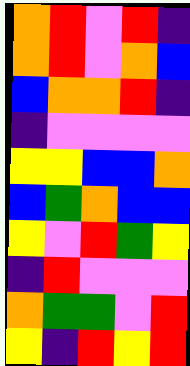[["orange", "red", "violet", "red", "indigo"], ["orange", "red", "violet", "orange", "blue"], ["blue", "orange", "orange", "red", "indigo"], ["indigo", "violet", "violet", "violet", "violet"], ["yellow", "yellow", "blue", "blue", "orange"], ["blue", "green", "orange", "blue", "blue"], ["yellow", "violet", "red", "green", "yellow"], ["indigo", "red", "violet", "violet", "violet"], ["orange", "green", "green", "violet", "red"], ["yellow", "indigo", "red", "yellow", "red"]]